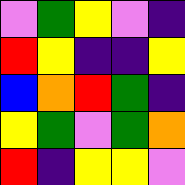[["violet", "green", "yellow", "violet", "indigo"], ["red", "yellow", "indigo", "indigo", "yellow"], ["blue", "orange", "red", "green", "indigo"], ["yellow", "green", "violet", "green", "orange"], ["red", "indigo", "yellow", "yellow", "violet"]]